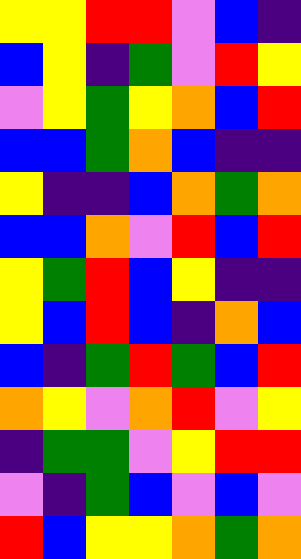[["yellow", "yellow", "red", "red", "violet", "blue", "indigo"], ["blue", "yellow", "indigo", "green", "violet", "red", "yellow"], ["violet", "yellow", "green", "yellow", "orange", "blue", "red"], ["blue", "blue", "green", "orange", "blue", "indigo", "indigo"], ["yellow", "indigo", "indigo", "blue", "orange", "green", "orange"], ["blue", "blue", "orange", "violet", "red", "blue", "red"], ["yellow", "green", "red", "blue", "yellow", "indigo", "indigo"], ["yellow", "blue", "red", "blue", "indigo", "orange", "blue"], ["blue", "indigo", "green", "red", "green", "blue", "red"], ["orange", "yellow", "violet", "orange", "red", "violet", "yellow"], ["indigo", "green", "green", "violet", "yellow", "red", "red"], ["violet", "indigo", "green", "blue", "violet", "blue", "violet"], ["red", "blue", "yellow", "yellow", "orange", "green", "orange"]]